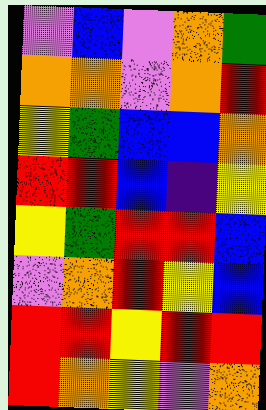[["violet", "blue", "violet", "orange", "green"], ["orange", "orange", "violet", "orange", "red"], ["yellow", "green", "blue", "blue", "orange"], ["red", "red", "blue", "indigo", "yellow"], ["yellow", "green", "red", "red", "blue"], ["violet", "orange", "red", "yellow", "blue"], ["red", "red", "yellow", "red", "red"], ["red", "orange", "yellow", "violet", "orange"]]